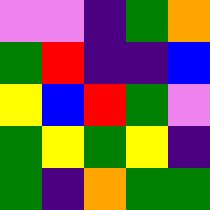[["violet", "violet", "indigo", "green", "orange"], ["green", "red", "indigo", "indigo", "blue"], ["yellow", "blue", "red", "green", "violet"], ["green", "yellow", "green", "yellow", "indigo"], ["green", "indigo", "orange", "green", "green"]]